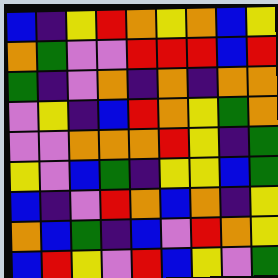[["blue", "indigo", "yellow", "red", "orange", "yellow", "orange", "blue", "yellow"], ["orange", "green", "violet", "violet", "red", "red", "red", "blue", "red"], ["green", "indigo", "violet", "orange", "indigo", "orange", "indigo", "orange", "orange"], ["violet", "yellow", "indigo", "blue", "red", "orange", "yellow", "green", "orange"], ["violet", "violet", "orange", "orange", "orange", "red", "yellow", "indigo", "green"], ["yellow", "violet", "blue", "green", "indigo", "yellow", "yellow", "blue", "green"], ["blue", "indigo", "violet", "red", "orange", "blue", "orange", "indigo", "yellow"], ["orange", "blue", "green", "indigo", "blue", "violet", "red", "orange", "yellow"], ["blue", "red", "yellow", "violet", "red", "blue", "yellow", "violet", "green"]]